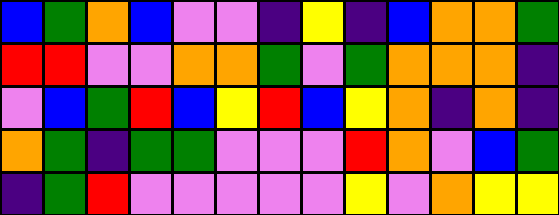[["blue", "green", "orange", "blue", "violet", "violet", "indigo", "yellow", "indigo", "blue", "orange", "orange", "green"], ["red", "red", "violet", "violet", "orange", "orange", "green", "violet", "green", "orange", "orange", "orange", "indigo"], ["violet", "blue", "green", "red", "blue", "yellow", "red", "blue", "yellow", "orange", "indigo", "orange", "indigo"], ["orange", "green", "indigo", "green", "green", "violet", "violet", "violet", "red", "orange", "violet", "blue", "green"], ["indigo", "green", "red", "violet", "violet", "violet", "violet", "violet", "yellow", "violet", "orange", "yellow", "yellow"]]